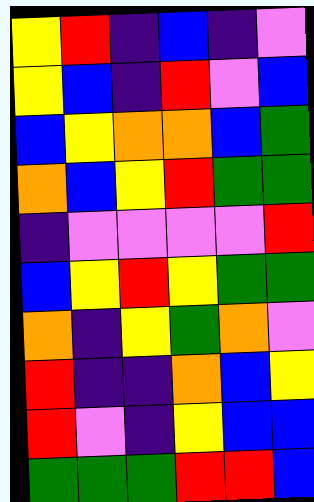[["yellow", "red", "indigo", "blue", "indigo", "violet"], ["yellow", "blue", "indigo", "red", "violet", "blue"], ["blue", "yellow", "orange", "orange", "blue", "green"], ["orange", "blue", "yellow", "red", "green", "green"], ["indigo", "violet", "violet", "violet", "violet", "red"], ["blue", "yellow", "red", "yellow", "green", "green"], ["orange", "indigo", "yellow", "green", "orange", "violet"], ["red", "indigo", "indigo", "orange", "blue", "yellow"], ["red", "violet", "indigo", "yellow", "blue", "blue"], ["green", "green", "green", "red", "red", "blue"]]